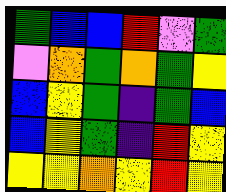[["green", "blue", "blue", "red", "violet", "green"], ["violet", "orange", "green", "orange", "green", "yellow"], ["blue", "yellow", "green", "indigo", "green", "blue"], ["blue", "yellow", "green", "indigo", "red", "yellow"], ["yellow", "yellow", "orange", "yellow", "red", "yellow"]]